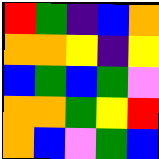[["red", "green", "indigo", "blue", "orange"], ["orange", "orange", "yellow", "indigo", "yellow"], ["blue", "green", "blue", "green", "violet"], ["orange", "orange", "green", "yellow", "red"], ["orange", "blue", "violet", "green", "blue"]]